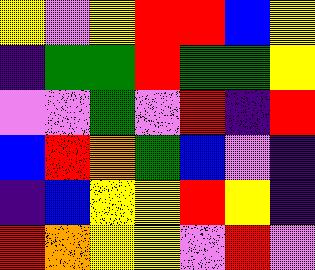[["yellow", "violet", "yellow", "red", "red", "blue", "yellow"], ["indigo", "green", "green", "red", "green", "green", "yellow"], ["violet", "violet", "green", "violet", "red", "indigo", "red"], ["blue", "red", "orange", "green", "blue", "violet", "indigo"], ["indigo", "blue", "yellow", "yellow", "red", "yellow", "indigo"], ["red", "orange", "yellow", "yellow", "violet", "red", "violet"]]